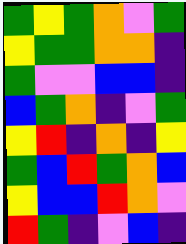[["green", "yellow", "green", "orange", "violet", "green"], ["yellow", "green", "green", "orange", "orange", "indigo"], ["green", "violet", "violet", "blue", "blue", "indigo"], ["blue", "green", "orange", "indigo", "violet", "green"], ["yellow", "red", "indigo", "orange", "indigo", "yellow"], ["green", "blue", "red", "green", "orange", "blue"], ["yellow", "blue", "blue", "red", "orange", "violet"], ["red", "green", "indigo", "violet", "blue", "indigo"]]